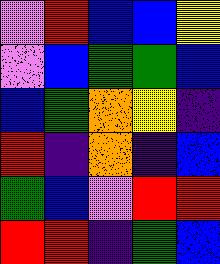[["violet", "red", "blue", "blue", "yellow"], ["violet", "blue", "green", "green", "blue"], ["blue", "green", "orange", "yellow", "indigo"], ["red", "indigo", "orange", "indigo", "blue"], ["green", "blue", "violet", "red", "red"], ["red", "red", "indigo", "green", "blue"]]